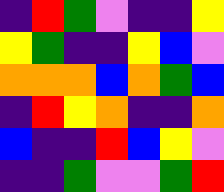[["indigo", "red", "green", "violet", "indigo", "indigo", "yellow"], ["yellow", "green", "indigo", "indigo", "yellow", "blue", "violet"], ["orange", "orange", "orange", "blue", "orange", "green", "blue"], ["indigo", "red", "yellow", "orange", "indigo", "indigo", "orange"], ["blue", "indigo", "indigo", "red", "blue", "yellow", "violet"], ["indigo", "indigo", "green", "violet", "violet", "green", "red"]]